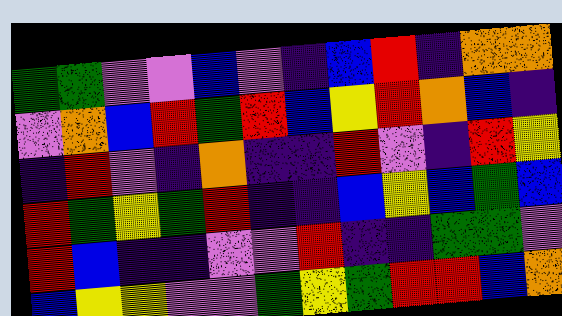[["green", "green", "violet", "violet", "blue", "violet", "indigo", "blue", "red", "indigo", "orange", "orange"], ["violet", "orange", "blue", "red", "green", "red", "blue", "yellow", "red", "orange", "blue", "indigo"], ["indigo", "red", "violet", "indigo", "orange", "indigo", "indigo", "red", "violet", "indigo", "red", "yellow"], ["red", "green", "yellow", "green", "red", "indigo", "indigo", "blue", "yellow", "blue", "green", "blue"], ["red", "blue", "indigo", "indigo", "violet", "violet", "red", "indigo", "indigo", "green", "green", "violet"], ["blue", "yellow", "yellow", "violet", "violet", "green", "yellow", "green", "red", "red", "blue", "orange"]]